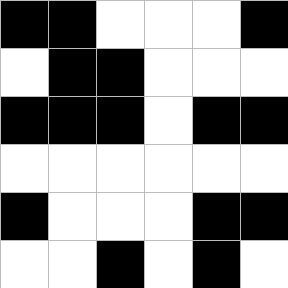[["black", "black", "white", "white", "white", "black"], ["white", "black", "black", "white", "white", "white"], ["black", "black", "black", "white", "black", "black"], ["white", "white", "white", "white", "white", "white"], ["black", "white", "white", "white", "black", "black"], ["white", "white", "black", "white", "black", "white"]]